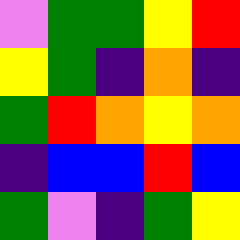[["violet", "green", "green", "yellow", "red"], ["yellow", "green", "indigo", "orange", "indigo"], ["green", "red", "orange", "yellow", "orange"], ["indigo", "blue", "blue", "red", "blue"], ["green", "violet", "indigo", "green", "yellow"]]